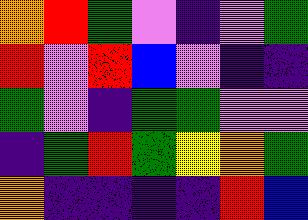[["orange", "red", "green", "violet", "indigo", "violet", "green"], ["red", "violet", "red", "blue", "violet", "indigo", "indigo"], ["green", "violet", "indigo", "green", "green", "violet", "violet"], ["indigo", "green", "red", "green", "yellow", "orange", "green"], ["orange", "indigo", "indigo", "indigo", "indigo", "red", "blue"]]